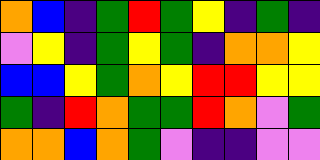[["orange", "blue", "indigo", "green", "red", "green", "yellow", "indigo", "green", "indigo"], ["violet", "yellow", "indigo", "green", "yellow", "green", "indigo", "orange", "orange", "yellow"], ["blue", "blue", "yellow", "green", "orange", "yellow", "red", "red", "yellow", "yellow"], ["green", "indigo", "red", "orange", "green", "green", "red", "orange", "violet", "green"], ["orange", "orange", "blue", "orange", "green", "violet", "indigo", "indigo", "violet", "violet"]]